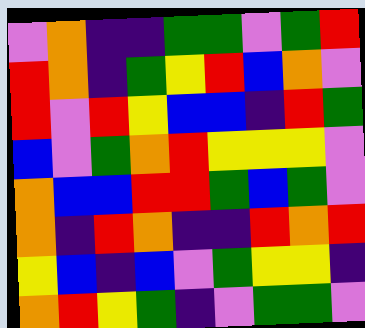[["violet", "orange", "indigo", "indigo", "green", "green", "violet", "green", "red"], ["red", "orange", "indigo", "green", "yellow", "red", "blue", "orange", "violet"], ["red", "violet", "red", "yellow", "blue", "blue", "indigo", "red", "green"], ["blue", "violet", "green", "orange", "red", "yellow", "yellow", "yellow", "violet"], ["orange", "blue", "blue", "red", "red", "green", "blue", "green", "violet"], ["orange", "indigo", "red", "orange", "indigo", "indigo", "red", "orange", "red"], ["yellow", "blue", "indigo", "blue", "violet", "green", "yellow", "yellow", "indigo"], ["orange", "red", "yellow", "green", "indigo", "violet", "green", "green", "violet"]]